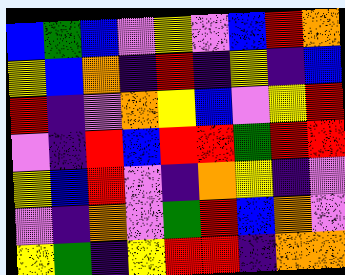[["blue", "green", "blue", "violet", "yellow", "violet", "blue", "red", "orange"], ["yellow", "blue", "orange", "indigo", "red", "indigo", "yellow", "indigo", "blue"], ["red", "indigo", "violet", "orange", "yellow", "blue", "violet", "yellow", "red"], ["violet", "indigo", "red", "blue", "red", "red", "green", "red", "red"], ["yellow", "blue", "red", "violet", "indigo", "orange", "yellow", "indigo", "violet"], ["violet", "indigo", "orange", "violet", "green", "red", "blue", "orange", "violet"], ["yellow", "green", "indigo", "yellow", "red", "red", "indigo", "orange", "orange"]]